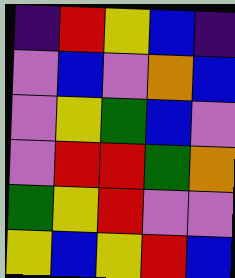[["indigo", "red", "yellow", "blue", "indigo"], ["violet", "blue", "violet", "orange", "blue"], ["violet", "yellow", "green", "blue", "violet"], ["violet", "red", "red", "green", "orange"], ["green", "yellow", "red", "violet", "violet"], ["yellow", "blue", "yellow", "red", "blue"]]